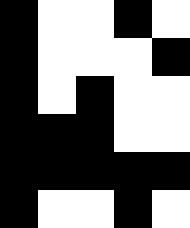[["black", "white", "white", "black", "white"], ["black", "white", "white", "white", "black"], ["black", "white", "black", "white", "white"], ["black", "black", "black", "white", "white"], ["black", "black", "black", "black", "black"], ["black", "white", "white", "black", "white"]]